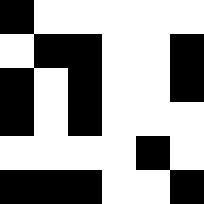[["black", "white", "white", "white", "white", "white"], ["white", "black", "black", "white", "white", "black"], ["black", "white", "black", "white", "white", "black"], ["black", "white", "black", "white", "white", "white"], ["white", "white", "white", "white", "black", "white"], ["black", "black", "black", "white", "white", "black"]]